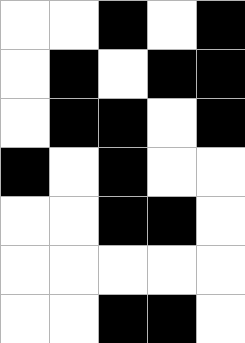[["white", "white", "black", "white", "black"], ["white", "black", "white", "black", "black"], ["white", "black", "black", "white", "black"], ["black", "white", "black", "white", "white"], ["white", "white", "black", "black", "white"], ["white", "white", "white", "white", "white"], ["white", "white", "black", "black", "white"]]